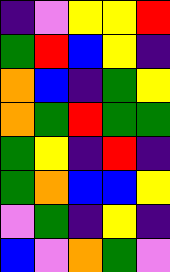[["indigo", "violet", "yellow", "yellow", "red"], ["green", "red", "blue", "yellow", "indigo"], ["orange", "blue", "indigo", "green", "yellow"], ["orange", "green", "red", "green", "green"], ["green", "yellow", "indigo", "red", "indigo"], ["green", "orange", "blue", "blue", "yellow"], ["violet", "green", "indigo", "yellow", "indigo"], ["blue", "violet", "orange", "green", "violet"]]